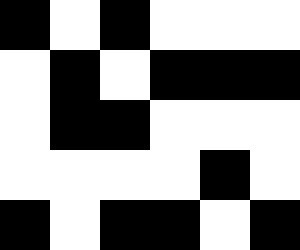[["black", "white", "black", "white", "white", "white"], ["white", "black", "white", "black", "black", "black"], ["white", "black", "black", "white", "white", "white"], ["white", "white", "white", "white", "black", "white"], ["black", "white", "black", "black", "white", "black"]]